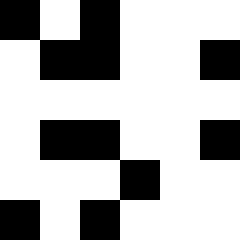[["black", "white", "black", "white", "white", "white"], ["white", "black", "black", "white", "white", "black"], ["white", "white", "white", "white", "white", "white"], ["white", "black", "black", "white", "white", "black"], ["white", "white", "white", "black", "white", "white"], ["black", "white", "black", "white", "white", "white"]]